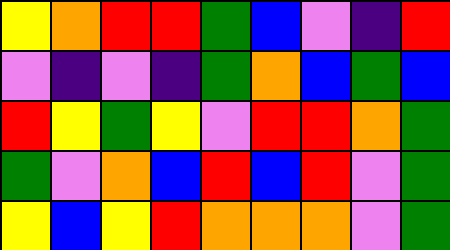[["yellow", "orange", "red", "red", "green", "blue", "violet", "indigo", "red"], ["violet", "indigo", "violet", "indigo", "green", "orange", "blue", "green", "blue"], ["red", "yellow", "green", "yellow", "violet", "red", "red", "orange", "green"], ["green", "violet", "orange", "blue", "red", "blue", "red", "violet", "green"], ["yellow", "blue", "yellow", "red", "orange", "orange", "orange", "violet", "green"]]